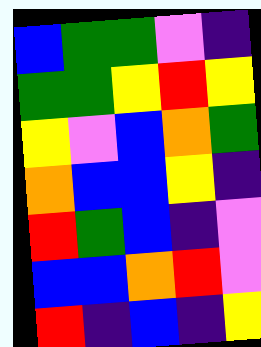[["blue", "green", "green", "violet", "indigo"], ["green", "green", "yellow", "red", "yellow"], ["yellow", "violet", "blue", "orange", "green"], ["orange", "blue", "blue", "yellow", "indigo"], ["red", "green", "blue", "indigo", "violet"], ["blue", "blue", "orange", "red", "violet"], ["red", "indigo", "blue", "indigo", "yellow"]]